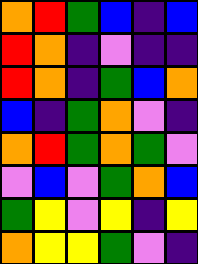[["orange", "red", "green", "blue", "indigo", "blue"], ["red", "orange", "indigo", "violet", "indigo", "indigo"], ["red", "orange", "indigo", "green", "blue", "orange"], ["blue", "indigo", "green", "orange", "violet", "indigo"], ["orange", "red", "green", "orange", "green", "violet"], ["violet", "blue", "violet", "green", "orange", "blue"], ["green", "yellow", "violet", "yellow", "indigo", "yellow"], ["orange", "yellow", "yellow", "green", "violet", "indigo"]]